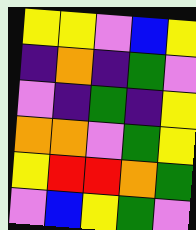[["yellow", "yellow", "violet", "blue", "yellow"], ["indigo", "orange", "indigo", "green", "violet"], ["violet", "indigo", "green", "indigo", "yellow"], ["orange", "orange", "violet", "green", "yellow"], ["yellow", "red", "red", "orange", "green"], ["violet", "blue", "yellow", "green", "violet"]]